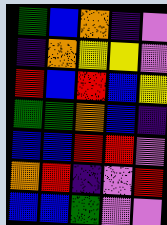[["green", "blue", "orange", "indigo", "violet"], ["indigo", "orange", "yellow", "yellow", "violet"], ["red", "blue", "red", "blue", "yellow"], ["green", "green", "orange", "blue", "indigo"], ["blue", "blue", "red", "red", "violet"], ["orange", "red", "indigo", "violet", "red"], ["blue", "blue", "green", "violet", "violet"]]